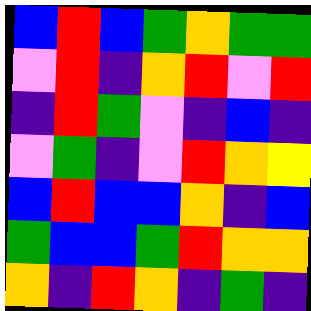[["blue", "red", "blue", "green", "orange", "green", "green"], ["violet", "red", "indigo", "orange", "red", "violet", "red"], ["indigo", "red", "green", "violet", "indigo", "blue", "indigo"], ["violet", "green", "indigo", "violet", "red", "orange", "yellow"], ["blue", "red", "blue", "blue", "orange", "indigo", "blue"], ["green", "blue", "blue", "green", "red", "orange", "orange"], ["orange", "indigo", "red", "orange", "indigo", "green", "indigo"]]